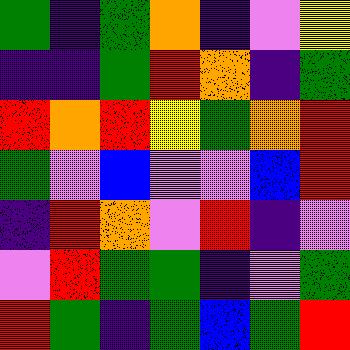[["green", "indigo", "green", "orange", "indigo", "violet", "yellow"], ["indigo", "indigo", "green", "red", "orange", "indigo", "green"], ["red", "orange", "red", "yellow", "green", "orange", "red"], ["green", "violet", "blue", "violet", "violet", "blue", "red"], ["indigo", "red", "orange", "violet", "red", "indigo", "violet"], ["violet", "red", "green", "green", "indigo", "violet", "green"], ["red", "green", "indigo", "green", "blue", "green", "red"]]